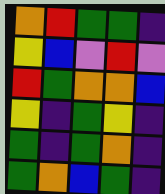[["orange", "red", "green", "green", "indigo"], ["yellow", "blue", "violet", "red", "violet"], ["red", "green", "orange", "orange", "blue"], ["yellow", "indigo", "green", "yellow", "indigo"], ["green", "indigo", "green", "orange", "indigo"], ["green", "orange", "blue", "green", "indigo"]]